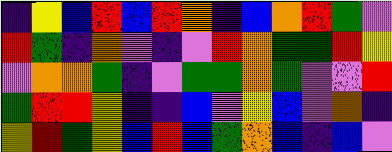[["indigo", "yellow", "blue", "red", "blue", "red", "orange", "indigo", "blue", "orange", "red", "green", "violet"], ["red", "green", "indigo", "orange", "violet", "indigo", "violet", "red", "orange", "green", "green", "red", "yellow"], ["violet", "orange", "orange", "green", "indigo", "violet", "green", "green", "orange", "green", "violet", "violet", "red"], ["green", "red", "red", "yellow", "indigo", "indigo", "blue", "violet", "yellow", "blue", "violet", "orange", "indigo"], ["yellow", "red", "green", "yellow", "blue", "red", "blue", "green", "orange", "blue", "indigo", "blue", "violet"]]